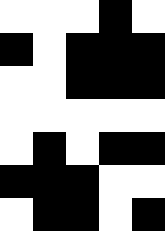[["white", "white", "white", "black", "white"], ["black", "white", "black", "black", "black"], ["white", "white", "black", "black", "black"], ["white", "white", "white", "white", "white"], ["white", "black", "white", "black", "black"], ["black", "black", "black", "white", "white"], ["white", "black", "black", "white", "black"]]